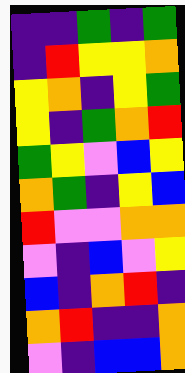[["indigo", "indigo", "green", "indigo", "green"], ["indigo", "red", "yellow", "yellow", "orange"], ["yellow", "orange", "indigo", "yellow", "green"], ["yellow", "indigo", "green", "orange", "red"], ["green", "yellow", "violet", "blue", "yellow"], ["orange", "green", "indigo", "yellow", "blue"], ["red", "violet", "violet", "orange", "orange"], ["violet", "indigo", "blue", "violet", "yellow"], ["blue", "indigo", "orange", "red", "indigo"], ["orange", "red", "indigo", "indigo", "orange"], ["violet", "indigo", "blue", "blue", "orange"]]